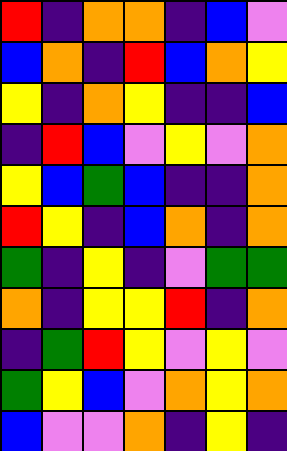[["red", "indigo", "orange", "orange", "indigo", "blue", "violet"], ["blue", "orange", "indigo", "red", "blue", "orange", "yellow"], ["yellow", "indigo", "orange", "yellow", "indigo", "indigo", "blue"], ["indigo", "red", "blue", "violet", "yellow", "violet", "orange"], ["yellow", "blue", "green", "blue", "indigo", "indigo", "orange"], ["red", "yellow", "indigo", "blue", "orange", "indigo", "orange"], ["green", "indigo", "yellow", "indigo", "violet", "green", "green"], ["orange", "indigo", "yellow", "yellow", "red", "indigo", "orange"], ["indigo", "green", "red", "yellow", "violet", "yellow", "violet"], ["green", "yellow", "blue", "violet", "orange", "yellow", "orange"], ["blue", "violet", "violet", "orange", "indigo", "yellow", "indigo"]]